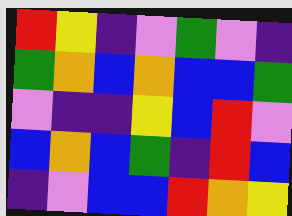[["red", "yellow", "indigo", "violet", "green", "violet", "indigo"], ["green", "orange", "blue", "orange", "blue", "blue", "green"], ["violet", "indigo", "indigo", "yellow", "blue", "red", "violet"], ["blue", "orange", "blue", "green", "indigo", "red", "blue"], ["indigo", "violet", "blue", "blue", "red", "orange", "yellow"]]